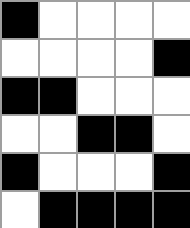[["black", "white", "white", "white", "white"], ["white", "white", "white", "white", "black"], ["black", "black", "white", "white", "white"], ["white", "white", "black", "black", "white"], ["black", "white", "white", "white", "black"], ["white", "black", "black", "black", "black"]]